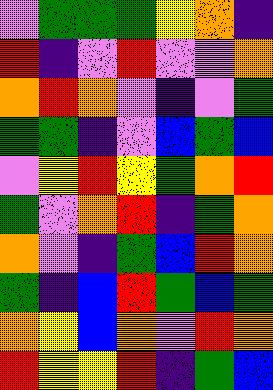[["violet", "green", "green", "green", "yellow", "orange", "indigo"], ["red", "indigo", "violet", "red", "violet", "violet", "orange"], ["orange", "red", "orange", "violet", "indigo", "violet", "green"], ["green", "green", "indigo", "violet", "blue", "green", "blue"], ["violet", "yellow", "red", "yellow", "green", "orange", "red"], ["green", "violet", "orange", "red", "indigo", "green", "orange"], ["orange", "violet", "indigo", "green", "blue", "red", "orange"], ["green", "indigo", "blue", "red", "green", "blue", "green"], ["orange", "yellow", "blue", "orange", "violet", "red", "orange"], ["red", "yellow", "yellow", "red", "indigo", "green", "blue"]]